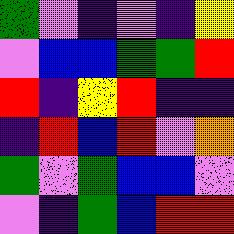[["green", "violet", "indigo", "violet", "indigo", "yellow"], ["violet", "blue", "blue", "green", "green", "red"], ["red", "indigo", "yellow", "red", "indigo", "indigo"], ["indigo", "red", "blue", "red", "violet", "orange"], ["green", "violet", "green", "blue", "blue", "violet"], ["violet", "indigo", "green", "blue", "red", "red"]]